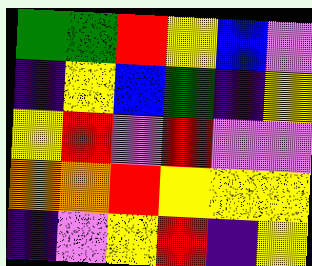[["green", "green", "red", "yellow", "blue", "violet"], ["indigo", "yellow", "blue", "green", "indigo", "yellow"], ["yellow", "red", "violet", "red", "violet", "violet"], ["orange", "orange", "red", "yellow", "yellow", "yellow"], ["indigo", "violet", "yellow", "red", "indigo", "yellow"]]